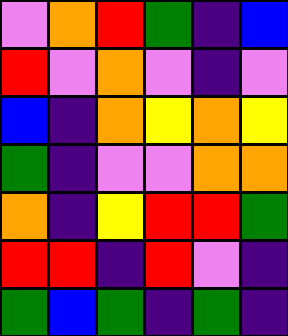[["violet", "orange", "red", "green", "indigo", "blue"], ["red", "violet", "orange", "violet", "indigo", "violet"], ["blue", "indigo", "orange", "yellow", "orange", "yellow"], ["green", "indigo", "violet", "violet", "orange", "orange"], ["orange", "indigo", "yellow", "red", "red", "green"], ["red", "red", "indigo", "red", "violet", "indigo"], ["green", "blue", "green", "indigo", "green", "indigo"]]